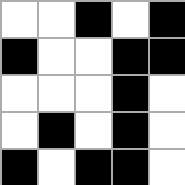[["white", "white", "black", "white", "black"], ["black", "white", "white", "black", "black"], ["white", "white", "white", "black", "white"], ["white", "black", "white", "black", "white"], ["black", "white", "black", "black", "white"]]